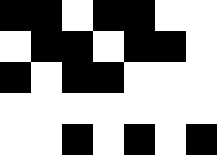[["black", "black", "white", "black", "black", "white", "white"], ["white", "black", "black", "white", "black", "black", "white"], ["black", "white", "black", "black", "white", "white", "white"], ["white", "white", "white", "white", "white", "white", "white"], ["white", "white", "black", "white", "black", "white", "black"]]